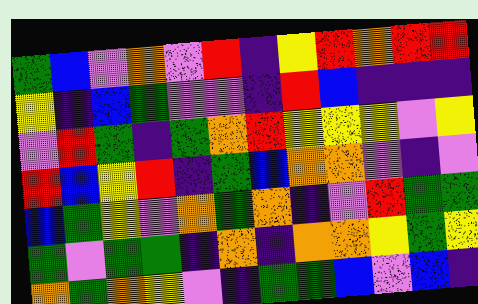[["green", "blue", "violet", "orange", "violet", "red", "indigo", "yellow", "red", "orange", "red", "red"], ["yellow", "indigo", "blue", "green", "violet", "violet", "indigo", "red", "blue", "indigo", "indigo", "indigo"], ["violet", "red", "green", "indigo", "green", "orange", "red", "yellow", "yellow", "yellow", "violet", "yellow"], ["red", "blue", "yellow", "red", "indigo", "green", "blue", "orange", "orange", "violet", "indigo", "violet"], ["blue", "green", "yellow", "violet", "orange", "green", "orange", "indigo", "violet", "red", "green", "green"], ["green", "violet", "green", "green", "indigo", "orange", "indigo", "orange", "orange", "yellow", "green", "yellow"], ["orange", "green", "orange", "yellow", "violet", "indigo", "green", "green", "blue", "violet", "blue", "indigo"]]